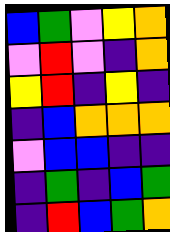[["blue", "green", "violet", "yellow", "orange"], ["violet", "red", "violet", "indigo", "orange"], ["yellow", "red", "indigo", "yellow", "indigo"], ["indigo", "blue", "orange", "orange", "orange"], ["violet", "blue", "blue", "indigo", "indigo"], ["indigo", "green", "indigo", "blue", "green"], ["indigo", "red", "blue", "green", "orange"]]